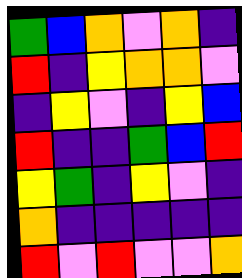[["green", "blue", "orange", "violet", "orange", "indigo"], ["red", "indigo", "yellow", "orange", "orange", "violet"], ["indigo", "yellow", "violet", "indigo", "yellow", "blue"], ["red", "indigo", "indigo", "green", "blue", "red"], ["yellow", "green", "indigo", "yellow", "violet", "indigo"], ["orange", "indigo", "indigo", "indigo", "indigo", "indigo"], ["red", "violet", "red", "violet", "violet", "orange"]]